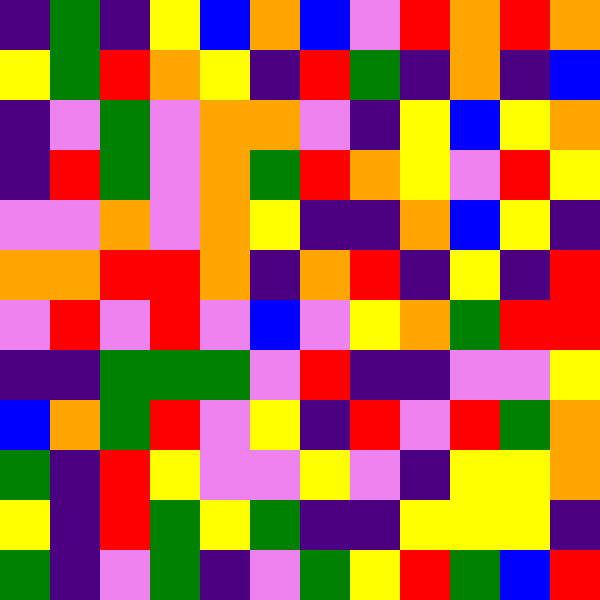[["indigo", "green", "indigo", "yellow", "blue", "orange", "blue", "violet", "red", "orange", "red", "orange"], ["yellow", "green", "red", "orange", "yellow", "indigo", "red", "green", "indigo", "orange", "indigo", "blue"], ["indigo", "violet", "green", "violet", "orange", "orange", "violet", "indigo", "yellow", "blue", "yellow", "orange"], ["indigo", "red", "green", "violet", "orange", "green", "red", "orange", "yellow", "violet", "red", "yellow"], ["violet", "violet", "orange", "violet", "orange", "yellow", "indigo", "indigo", "orange", "blue", "yellow", "indigo"], ["orange", "orange", "red", "red", "orange", "indigo", "orange", "red", "indigo", "yellow", "indigo", "red"], ["violet", "red", "violet", "red", "violet", "blue", "violet", "yellow", "orange", "green", "red", "red"], ["indigo", "indigo", "green", "green", "green", "violet", "red", "indigo", "indigo", "violet", "violet", "yellow"], ["blue", "orange", "green", "red", "violet", "yellow", "indigo", "red", "violet", "red", "green", "orange"], ["green", "indigo", "red", "yellow", "violet", "violet", "yellow", "violet", "indigo", "yellow", "yellow", "orange"], ["yellow", "indigo", "red", "green", "yellow", "green", "indigo", "indigo", "yellow", "yellow", "yellow", "indigo"], ["green", "indigo", "violet", "green", "indigo", "violet", "green", "yellow", "red", "green", "blue", "red"]]